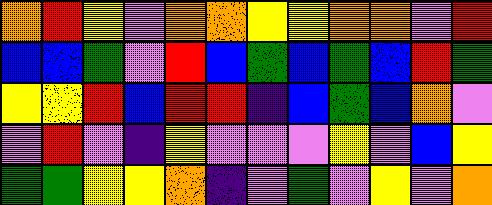[["orange", "red", "yellow", "violet", "orange", "orange", "yellow", "yellow", "orange", "orange", "violet", "red"], ["blue", "blue", "green", "violet", "red", "blue", "green", "blue", "green", "blue", "red", "green"], ["yellow", "yellow", "red", "blue", "red", "red", "indigo", "blue", "green", "blue", "orange", "violet"], ["violet", "red", "violet", "indigo", "yellow", "violet", "violet", "violet", "yellow", "violet", "blue", "yellow"], ["green", "green", "yellow", "yellow", "orange", "indigo", "violet", "green", "violet", "yellow", "violet", "orange"]]